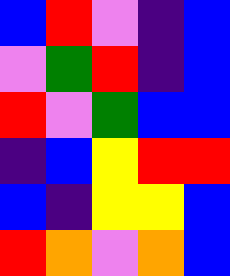[["blue", "red", "violet", "indigo", "blue"], ["violet", "green", "red", "indigo", "blue"], ["red", "violet", "green", "blue", "blue"], ["indigo", "blue", "yellow", "red", "red"], ["blue", "indigo", "yellow", "yellow", "blue"], ["red", "orange", "violet", "orange", "blue"]]